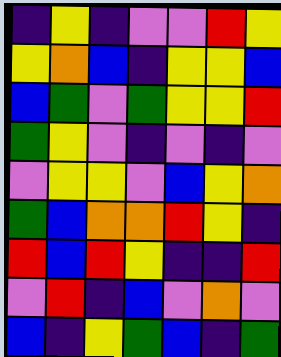[["indigo", "yellow", "indigo", "violet", "violet", "red", "yellow"], ["yellow", "orange", "blue", "indigo", "yellow", "yellow", "blue"], ["blue", "green", "violet", "green", "yellow", "yellow", "red"], ["green", "yellow", "violet", "indigo", "violet", "indigo", "violet"], ["violet", "yellow", "yellow", "violet", "blue", "yellow", "orange"], ["green", "blue", "orange", "orange", "red", "yellow", "indigo"], ["red", "blue", "red", "yellow", "indigo", "indigo", "red"], ["violet", "red", "indigo", "blue", "violet", "orange", "violet"], ["blue", "indigo", "yellow", "green", "blue", "indigo", "green"]]